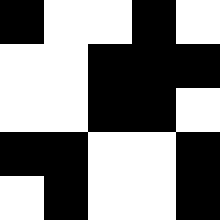[["black", "white", "white", "black", "white"], ["white", "white", "black", "black", "black"], ["white", "white", "black", "black", "white"], ["black", "black", "white", "white", "black"], ["white", "black", "white", "white", "black"]]